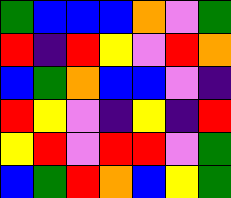[["green", "blue", "blue", "blue", "orange", "violet", "green"], ["red", "indigo", "red", "yellow", "violet", "red", "orange"], ["blue", "green", "orange", "blue", "blue", "violet", "indigo"], ["red", "yellow", "violet", "indigo", "yellow", "indigo", "red"], ["yellow", "red", "violet", "red", "red", "violet", "green"], ["blue", "green", "red", "orange", "blue", "yellow", "green"]]